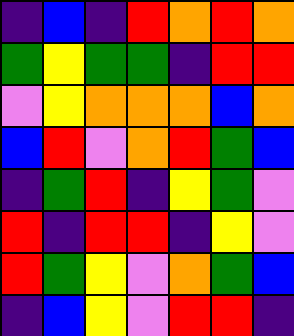[["indigo", "blue", "indigo", "red", "orange", "red", "orange"], ["green", "yellow", "green", "green", "indigo", "red", "red"], ["violet", "yellow", "orange", "orange", "orange", "blue", "orange"], ["blue", "red", "violet", "orange", "red", "green", "blue"], ["indigo", "green", "red", "indigo", "yellow", "green", "violet"], ["red", "indigo", "red", "red", "indigo", "yellow", "violet"], ["red", "green", "yellow", "violet", "orange", "green", "blue"], ["indigo", "blue", "yellow", "violet", "red", "red", "indigo"]]